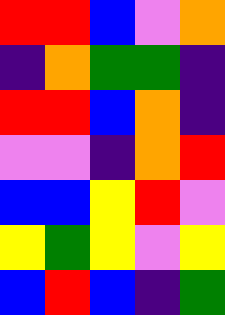[["red", "red", "blue", "violet", "orange"], ["indigo", "orange", "green", "green", "indigo"], ["red", "red", "blue", "orange", "indigo"], ["violet", "violet", "indigo", "orange", "red"], ["blue", "blue", "yellow", "red", "violet"], ["yellow", "green", "yellow", "violet", "yellow"], ["blue", "red", "blue", "indigo", "green"]]